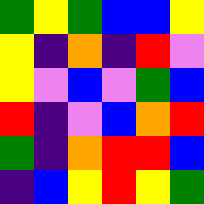[["green", "yellow", "green", "blue", "blue", "yellow"], ["yellow", "indigo", "orange", "indigo", "red", "violet"], ["yellow", "violet", "blue", "violet", "green", "blue"], ["red", "indigo", "violet", "blue", "orange", "red"], ["green", "indigo", "orange", "red", "red", "blue"], ["indigo", "blue", "yellow", "red", "yellow", "green"]]